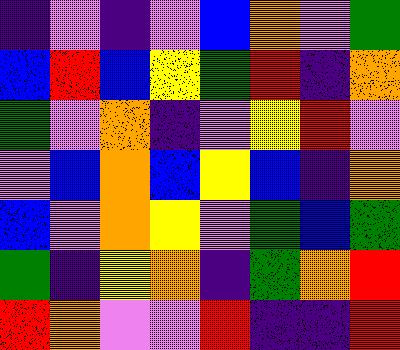[["indigo", "violet", "indigo", "violet", "blue", "orange", "violet", "green"], ["blue", "red", "blue", "yellow", "green", "red", "indigo", "orange"], ["green", "violet", "orange", "indigo", "violet", "yellow", "red", "violet"], ["violet", "blue", "orange", "blue", "yellow", "blue", "indigo", "orange"], ["blue", "violet", "orange", "yellow", "violet", "green", "blue", "green"], ["green", "indigo", "yellow", "orange", "indigo", "green", "orange", "red"], ["red", "orange", "violet", "violet", "red", "indigo", "indigo", "red"]]